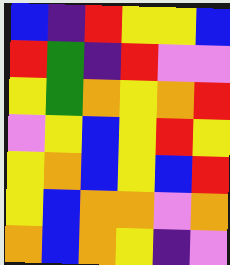[["blue", "indigo", "red", "yellow", "yellow", "blue"], ["red", "green", "indigo", "red", "violet", "violet"], ["yellow", "green", "orange", "yellow", "orange", "red"], ["violet", "yellow", "blue", "yellow", "red", "yellow"], ["yellow", "orange", "blue", "yellow", "blue", "red"], ["yellow", "blue", "orange", "orange", "violet", "orange"], ["orange", "blue", "orange", "yellow", "indigo", "violet"]]